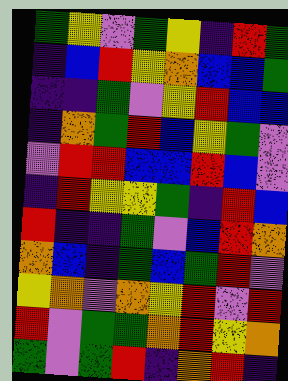[["green", "yellow", "violet", "green", "yellow", "indigo", "red", "green"], ["indigo", "blue", "red", "yellow", "orange", "blue", "blue", "green"], ["indigo", "indigo", "green", "violet", "yellow", "red", "blue", "blue"], ["indigo", "orange", "green", "red", "blue", "yellow", "green", "violet"], ["violet", "red", "red", "blue", "blue", "red", "blue", "violet"], ["indigo", "red", "yellow", "yellow", "green", "indigo", "red", "blue"], ["red", "indigo", "indigo", "green", "violet", "blue", "red", "orange"], ["orange", "blue", "indigo", "green", "blue", "green", "red", "violet"], ["yellow", "orange", "violet", "orange", "yellow", "red", "violet", "red"], ["red", "violet", "green", "green", "orange", "red", "yellow", "orange"], ["green", "violet", "green", "red", "indigo", "orange", "red", "indigo"]]